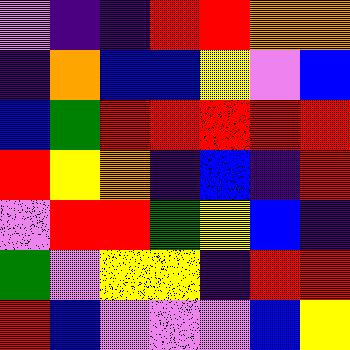[["violet", "indigo", "indigo", "red", "red", "orange", "orange"], ["indigo", "orange", "blue", "blue", "yellow", "violet", "blue"], ["blue", "green", "red", "red", "red", "red", "red"], ["red", "yellow", "orange", "indigo", "blue", "indigo", "red"], ["violet", "red", "red", "green", "yellow", "blue", "indigo"], ["green", "violet", "yellow", "yellow", "indigo", "red", "red"], ["red", "blue", "violet", "violet", "violet", "blue", "yellow"]]